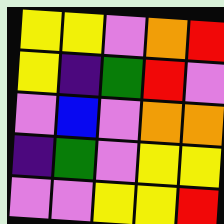[["yellow", "yellow", "violet", "orange", "red"], ["yellow", "indigo", "green", "red", "violet"], ["violet", "blue", "violet", "orange", "orange"], ["indigo", "green", "violet", "yellow", "yellow"], ["violet", "violet", "yellow", "yellow", "red"]]